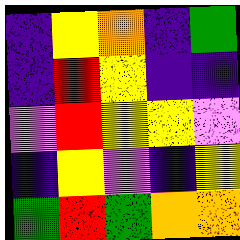[["indigo", "yellow", "orange", "indigo", "green"], ["indigo", "red", "yellow", "indigo", "indigo"], ["violet", "red", "yellow", "yellow", "violet"], ["indigo", "yellow", "violet", "indigo", "yellow"], ["green", "red", "green", "orange", "orange"]]